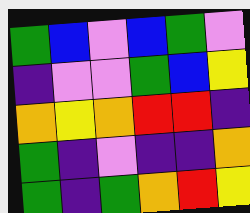[["green", "blue", "violet", "blue", "green", "violet"], ["indigo", "violet", "violet", "green", "blue", "yellow"], ["orange", "yellow", "orange", "red", "red", "indigo"], ["green", "indigo", "violet", "indigo", "indigo", "orange"], ["green", "indigo", "green", "orange", "red", "yellow"]]